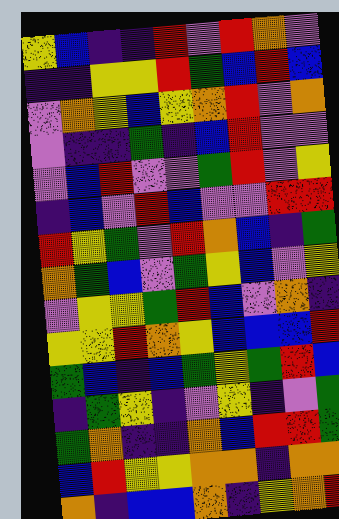[["yellow", "blue", "indigo", "indigo", "red", "violet", "red", "orange", "violet"], ["indigo", "indigo", "yellow", "yellow", "red", "green", "blue", "red", "blue"], ["violet", "orange", "yellow", "blue", "yellow", "orange", "red", "violet", "orange"], ["violet", "indigo", "indigo", "green", "indigo", "blue", "red", "violet", "violet"], ["violet", "blue", "red", "violet", "violet", "green", "red", "violet", "yellow"], ["indigo", "blue", "violet", "red", "blue", "violet", "violet", "red", "red"], ["red", "yellow", "green", "violet", "red", "orange", "blue", "indigo", "green"], ["orange", "green", "blue", "violet", "green", "yellow", "blue", "violet", "yellow"], ["violet", "yellow", "yellow", "green", "red", "blue", "violet", "orange", "indigo"], ["yellow", "yellow", "red", "orange", "yellow", "blue", "blue", "blue", "red"], ["green", "blue", "indigo", "blue", "green", "yellow", "green", "red", "blue"], ["indigo", "green", "yellow", "indigo", "violet", "yellow", "indigo", "violet", "green"], ["green", "orange", "indigo", "indigo", "orange", "blue", "red", "red", "green"], ["blue", "red", "yellow", "yellow", "orange", "orange", "indigo", "orange", "orange"], ["orange", "indigo", "blue", "blue", "orange", "indigo", "yellow", "orange", "red"]]